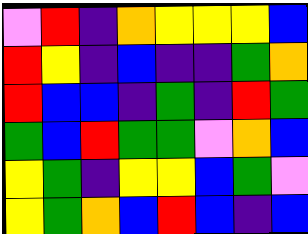[["violet", "red", "indigo", "orange", "yellow", "yellow", "yellow", "blue"], ["red", "yellow", "indigo", "blue", "indigo", "indigo", "green", "orange"], ["red", "blue", "blue", "indigo", "green", "indigo", "red", "green"], ["green", "blue", "red", "green", "green", "violet", "orange", "blue"], ["yellow", "green", "indigo", "yellow", "yellow", "blue", "green", "violet"], ["yellow", "green", "orange", "blue", "red", "blue", "indigo", "blue"]]